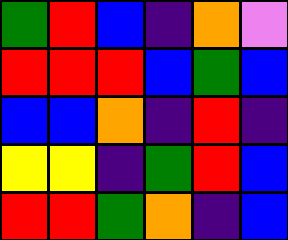[["green", "red", "blue", "indigo", "orange", "violet"], ["red", "red", "red", "blue", "green", "blue"], ["blue", "blue", "orange", "indigo", "red", "indigo"], ["yellow", "yellow", "indigo", "green", "red", "blue"], ["red", "red", "green", "orange", "indigo", "blue"]]